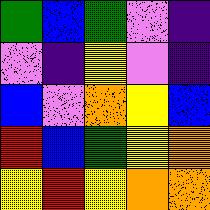[["green", "blue", "green", "violet", "indigo"], ["violet", "indigo", "yellow", "violet", "indigo"], ["blue", "violet", "orange", "yellow", "blue"], ["red", "blue", "green", "yellow", "orange"], ["yellow", "red", "yellow", "orange", "orange"]]